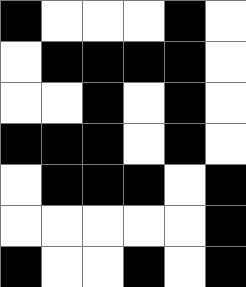[["black", "white", "white", "white", "black", "white"], ["white", "black", "black", "black", "black", "white"], ["white", "white", "black", "white", "black", "white"], ["black", "black", "black", "white", "black", "white"], ["white", "black", "black", "black", "white", "black"], ["white", "white", "white", "white", "white", "black"], ["black", "white", "white", "black", "white", "black"]]